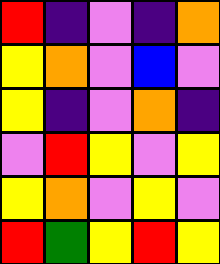[["red", "indigo", "violet", "indigo", "orange"], ["yellow", "orange", "violet", "blue", "violet"], ["yellow", "indigo", "violet", "orange", "indigo"], ["violet", "red", "yellow", "violet", "yellow"], ["yellow", "orange", "violet", "yellow", "violet"], ["red", "green", "yellow", "red", "yellow"]]